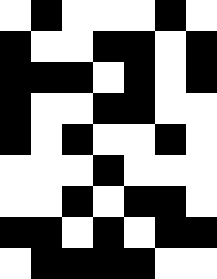[["white", "black", "white", "white", "white", "black", "white"], ["black", "white", "white", "black", "black", "white", "black"], ["black", "black", "black", "white", "black", "white", "black"], ["black", "white", "white", "black", "black", "white", "white"], ["black", "white", "black", "white", "white", "black", "white"], ["white", "white", "white", "black", "white", "white", "white"], ["white", "white", "black", "white", "black", "black", "white"], ["black", "black", "white", "black", "white", "black", "black"], ["white", "black", "black", "black", "black", "white", "white"]]